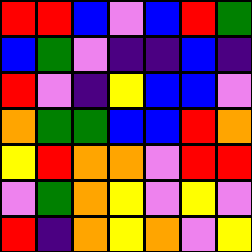[["red", "red", "blue", "violet", "blue", "red", "green"], ["blue", "green", "violet", "indigo", "indigo", "blue", "indigo"], ["red", "violet", "indigo", "yellow", "blue", "blue", "violet"], ["orange", "green", "green", "blue", "blue", "red", "orange"], ["yellow", "red", "orange", "orange", "violet", "red", "red"], ["violet", "green", "orange", "yellow", "violet", "yellow", "violet"], ["red", "indigo", "orange", "yellow", "orange", "violet", "yellow"]]